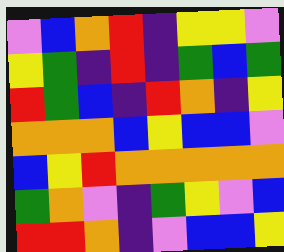[["violet", "blue", "orange", "red", "indigo", "yellow", "yellow", "violet"], ["yellow", "green", "indigo", "red", "indigo", "green", "blue", "green"], ["red", "green", "blue", "indigo", "red", "orange", "indigo", "yellow"], ["orange", "orange", "orange", "blue", "yellow", "blue", "blue", "violet"], ["blue", "yellow", "red", "orange", "orange", "orange", "orange", "orange"], ["green", "orange", "violet", "indigo", "green", "yellow", "violet", "blue"], ["red", "red", "orange", "indigo", "violet", "blue", "blue", "yellow"]]